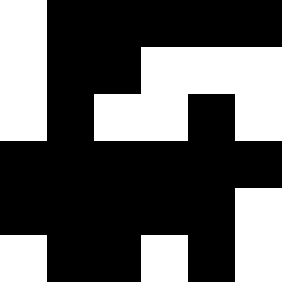[["white", "black", "black", "black", "black", "black"], ["white", "black", "black", "white", "white", "white"], ["white", "black", "white", "white", "black", "white"], ["black", "black", "black", "black", "black", "black"], ["black", "black", "black", "black", "black", "white"], ["white", "black", "black", "white", "black", "white"]]